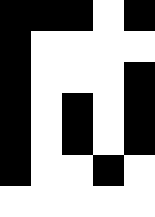[["black", "black", "black", "white", "black"], ["black", "white", "white", "white", "white"], ["black", "white", "white", "white", "black"], ["black", "white", "black", "white", "black"], ["black", "white", "black", "white", "black"], ["black", "white", "white", "black", "white"], ["white", "white", "white", "white", "white"]]